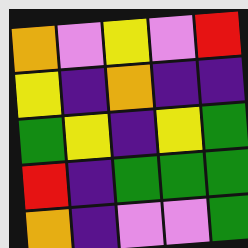[["orange", "violet", "yellow", "violet", "red"], ["yellow", "indigo", "orange", "indigo", "indigo"], ["green", "yellow", "indigo", "yellow", "green"], ["red", "indigo", "green", "green", "green"], ["orange", "indigo", "violet", "violet", "green"]]